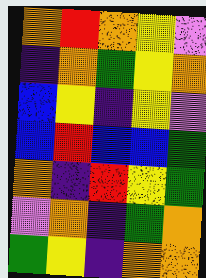[["orange", "red", "orange", "yellow", "violet"], ["indigo", "orange", "green", "yellow", "orange"], ["blue", "yellow", "indigo", "yellow", "violet"], ["blue", "red", "blue", "blue", "green"], ["orange", "indigo", "red", "yellow", "green"], ["violet", "orange", "indigo", "green", "orange"], ["green", "yellow", "indigo", "orange", "orange"]]